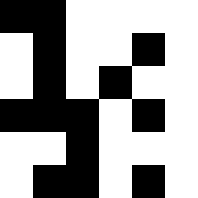[["black", "black", "white", "white", "white", "white"], ["white", "black", "white", "white", "black", "white"], ["white", "black", "white", "black", "white", "white"], ["black", "black", "black", "white", "black", "white"], ["white", "white", "black", "white", "white", "white"], ["white", "black", "black", "white", "black", "white"]]